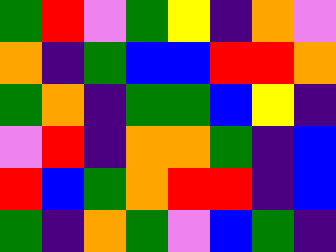[["green", "red", "violet", "green", "yellow", "indigo", "orange", "violet"], ["orange", "indigo", "green", "blue", "blue", "red", "red", "orange"], ["green", "orange", "indigo", "green", "green", "blue", "yellow", "indigo"], ["violet", "red", "indigo", "orange", "orange", "green", "indigo", "blue"], ["red", "blue", "green", "orange", "red", "red", "indigo", "blue"], ["green", "indigo", "orange", "green", "violet", "blue", "green", "indigo"]]